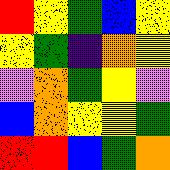[["red", "yellow", "green", "blue", "yellow"], ["yellow", "green", "indigo", "orange", "yellow"], ["violet", "orange", "green", "yellow", "violet"], ["blue", "orange", "yellow", "yellow", "green"], ["red", "red", "blue", "green", "orange"]]